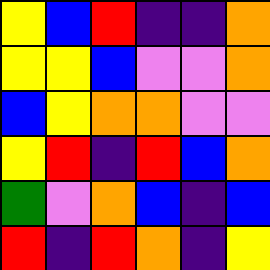[["yellow", "blue", "red", "indigo", "indigo", "orange"], ["yellow", "yellow", "blue", "violet", "violet", "orange"], ["blue", "yellow", "orange", "orange", "violet", "violet"], ["yellow", "red", "indigo", "red", "blue", "orange"], ["green", "violet", "orange", "blue", "indigo", "blue"], ["red", "indigo", "red", "orange", "indigo", "yellow"]]